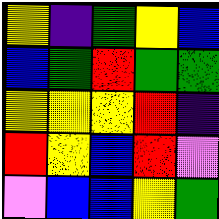[["yellow", "indigo", "green", "yellow", "blue"], ["blue", "green", "red", "green", "green"], ["yellow", "yellow", "yellow", "red", "indigo"], ["red", "yellow", "blue", "red", "violet"], ["violet", "blue", "blue", "yellow", "green"]]